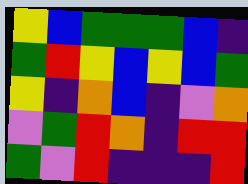[["yellow", "blue", "green", "green", "green", "blue", "indigo"], ["green", "red", "yellow", "blue", "yellow", "blue", "green"], ["yellow", "indigo", "orange", "blue", "indigo", "violet", "orange"], ["violet", "green", "red", "orange", "indigo", "red", "red"], ["green", "violet", "red", "indigo", "indigo", "indigo", "red"]]